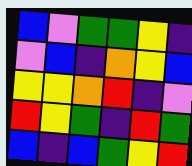[["blue", "violet", "green", "green", "yellow", "indigo"], ["violet", "blue", "indigo", "orange", "yellow", "blue"], ["yellow", "yellow", "orange", "red", "indigo", "violet"], ["red", "yellow", "green", "indigo", "red", "green"], ["blue", "indigo", "blue", "green", "yellow", "red"]]